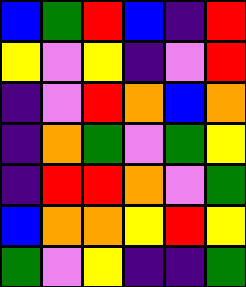[["blue", "green", "red", "blue", "indigo", "red"], ["yellow", "violet", "yellow", "indigo", "violet", "red"], ["indigo", "violet", "red", "orange", "blue", "orange"], ["indigo", "orange", "green", "violet", "green", "yellow"], ["indigo", "red", "red", "orange", "violet", "green"], ["blue", "orange", "orange", "yellow", "red", "yellow"], ["green", "violet", "yellow", "indigo", "indigo", "green"]]